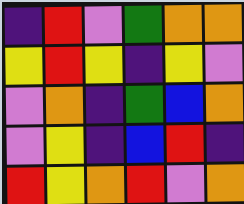[["indigo", "red", "violet", "green", "orange", "orange"], ["yellow", "red", "yellow", "indigo", "yellow", "violet"], ["violet", "orange", "indigo", "green", "blue", "orange"], ["violet", "yellow", "indigo", "blue", "red", "indigo"], ["red", "yellow", "orange", "red", "violet", "orange"]]